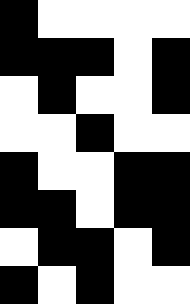[["black", "white", "white", "white", "white"], ["black", "black", "black", "white", "black"], ["white", "black", "white", "white", "black"], ["white", "white", "black", "white", "white"], ["black", "white", "white", "black", "black"], ["black", "black", "white", "black", "black"], ["white", "black", "black", "white", "black"], ["black", "white", "black", "white", "white"]]